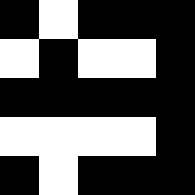[["black", "white", "black", "black", "black"], ["white", "black", "white", "white", "black"], ["black", "black", "black", "black", "black"], ["white", "white", "white", "white", "black"], ["black", "white", "black", "black", "black"]]